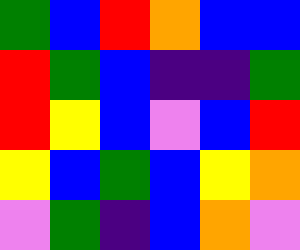[["green", "blue", "red", "orange", "blue", "blue"], ["red", "green", "blue", "indigo", "indigo", "green"], ["red", "yellow", "blue", "violet", "blue", "red"], ["yellow", "blue", "green", "blue", "yellow", "orange"], ["violet", "green", "indigo", "blue", "orange", "violet"]]